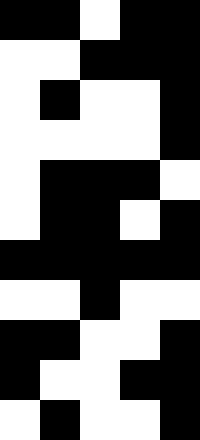[["black", "black", "white", "black", "black"], ["white", "white", "black", "black", "black"], ["white", "black", "white", "white", "black"], ["white", "white", "white", "white", "black"], ["white", "black", "black", "black", "white"], ["white", "black", "black", "white", "black"], ["black", "black", "black", "black", "black"], ["white", "white", "black", "white", "white"], ["black", "black", "white", "white", "black"], ["black", "white", "white", "black", "black"], ["white", "black", "white", "white", "black"]]